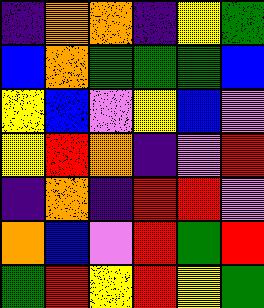[["indigo", "orange", "orange", "indigo", "yellow", "green"], ["blue", "orange", "green", "green", "green", "blue"], ["yellow", "blue", "violet", "yellow", "blue", "violet"], ["yellow", "red", "orange", "indigo", "violet", "red"], ["indigo", "orange", "indigo", "red", "red", "violet"], ["orange", "blue", "violet", "red", "green", "red"], ["green", "red", "yellow", "red", "yellow", "green"]]